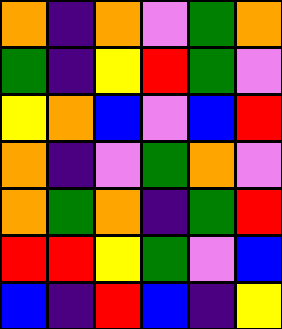[["orange", "indigo", "orange", "violet", "green", "orange"], ["green", "indigo", "yellow", "red", "green", "violet"], ["yellow", "orange", "blue", "violet", "blue", "red"], ["orange", "indigo", "violet", "green", "orange", "violet"], ["orange", "green", "orange", "indigo", "green", "red"], ["red", "red", "yellow", "green", "violet", "blue"], ["blue", "indigo", "red", "blue", "indigo", "yellow"]]